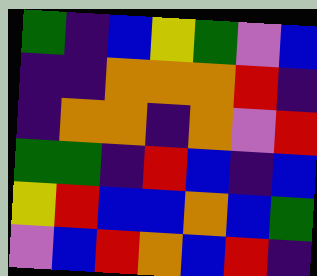[["green", "indigo", "blue", "yellow", "green", "violet", "blue"], ["indigo", "indigo", "orange", "orange", "orange", "red", "indigo"], ["indigo", "orange", "orange", "indigo", "orange", "violet", "red"], ["green", "green", "indigo", "red", "blue", "indigo", "blue"], ["yellow", "red", "blue", "blue", "orange", "blue", "green"], ["violet", "blue", "red", "orange", "blue", "red", "indigo"]]